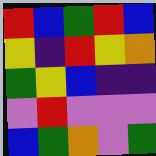[["red", "blue", "green", "red", "blue"], ["yellow", "indigo", "red", "yellow", "orange"], ["green", "yellow", "blue", "indigo", "indigo"], ["violet", "red", "violet", "violet", "violet"], ["blue", "green", "orange", "violet", "green"]]